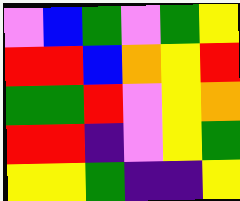[["violet", "blue", "green", "violet", "green", "yellow"], ["red", "red", "blue", "orange", "yellow", "red"], ["green", "green", "red", "violet", "yellow", "orange"], ["red", "red", "indigo", "violet", "yellow", "green"], ["yellow", "yellow", "green", "indigo", "indigo", "yellow"]]